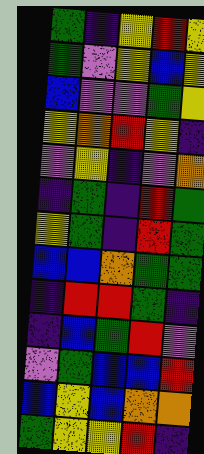[["green", "indigo", "yellow", "red", "yellow"], ["green", "violet", "yellow", "blue", "yellow"], ["blue", "violet", "violet", "green", "yellow"], ["yellow", "orange", "red", "yellow", "indigo"], ["violet", "yellow", "indigo", "violet", "orange"], ["indigo", "green", "indigo", "red", "green"], ["yellow", "green", "indigo", "red", "green"], ["blue", "blue", "orange", "green", "green"], ["indigo", "red", "red", "green", "indigo"], ["indigo", "blue", "green", "red", "violet"], ["violet", "green", "blue", "blue", "red"], ["blue", "yellow", "blue", "orange", "orange"], ["green", "yellow", "yellow", "red", "indigo"]]